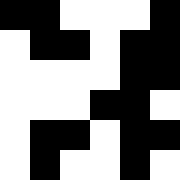[["black", "black", "white", "white", "white", "black"], ["white", "black", "black", "white", "black", "black"], ["white", "white", "white", "white", "black", "black"], ["white", "white", "white", "black", "black", "white"], ["white", "black", "black", "white", "black", "black"], ["white", "black", "white", "white", "black", "white"]]